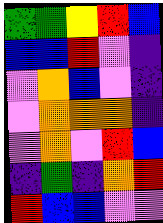[["green", "green", "yellow", "red", "blue"], ["blue", "blue", "red", "violet", "indigo"], ["violet", "orange", "blue", "violet", "indigo"], ["violet", "orange", "orange", "orange", "indigo"], ["violet", "orange", "violet", "red", "blue"], ["indigo", "green", "indigo", "orange", "red"], ["red", "blue", "blue", "violet", "violet"]]